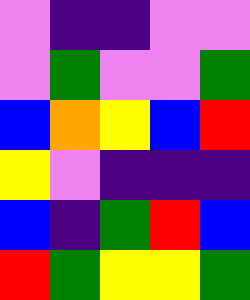[["violet", "indigo", "indigo", "violet", "violet"], ["violet", "green", "violet", "violet", "green"], ["blue", "orange", "yellow", "blue", "red"], ["yellow", "violet", "indigo", "indigo", "indigo"], ["blue", "indigo", "green", "red", "blue"], ["red", "green", "yellow", "yellow", "green"]]